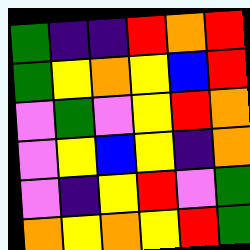[["green", "indigo", "indigo", "red", "orange", "red"], ["green", "yellow", "orange", "yellow", "blue", "red"], ["violet", "green", "violet", "yellow", "red", "orange"], ["violet", "yellow", "blue", "yellow", "indigo", "orange"], ["violet", "indigo", "yellow", "red", "violet", "green"], ["orange", "yellow", "orange", "yellow", "red", "green"]]